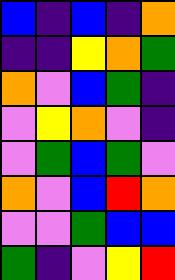[["blue", "indigo", "blue", "indigo", "orange"], ["indigo", "indigo", "yellow", "orange", "green"], ["orange", "violet", "blue", "green", "indigo"], ["violet", "yellow", "orange", "violet", "indigo"], ["violet", "green", "blue", "green", "violet"], ["orange", "violet", "blue", "red", "orange"], ["violet", "violet", "green", "blue", "blue"], ["green", "indigo", "violet", "yellow", "red"]]